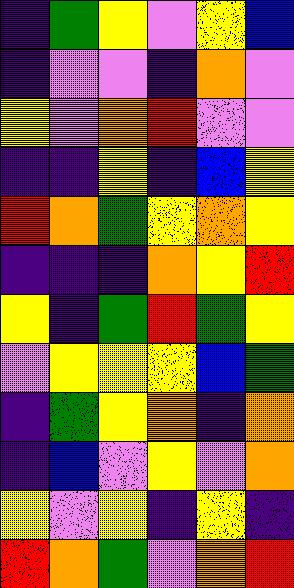[["indigo", "green", "yellow", "violet", "yellow", "blue"], ["indigo", "violet", "violet", "indigo", "orange", "violet"], ["yellow", "violet", "orange", "red", "violet", "violet"], ["indigo", "indigo", "yellow", "indigo", "blue", "yellow"], ["red", "orange", "green", "yellow", "orange", "yellow"], ["indigo", "indigo", "indigo", "orange", "yellow", "red"], ["yellow", "indigo", "green", "red", "green", "yellow"], ["violet", "yellow", "yellow", "yellow", "blue", "green"], ["indigo", "green", "yellow", "orange", "indigo", "orange"], ["indigo", "blue", "violet", "yellow", "violet", "orange"], ["yellow", "violet", "yellow", "indigo", "yellow", "indigo"], ["red", "orange", "green", "violet", "orange", "red"]]